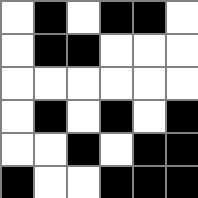[["white", "black", "white", "black", "black", "white"], ["white", "black", "black", "white", "white", "white"], ["white", "white", "white", "white", "white", "white"], ["white", "black", "white", "black", "white", "black"], ["white", "white", "black", "white", "black", "black"], ["black", "white", "white", "black", "black", "black"]]